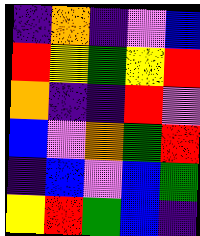[["indigo", "orange", "indigo", "violet", "blue"], ["red", "yellow", "green", "yellow", "red"], ["orange", "indigo", "indigo", "red", "violet"], ["blue", "violet", "orange", "green", "red"], ["indigo", "blue", "violet", "blue", "green"], ["yellow", "red", "green", "blue", "indigo"]]